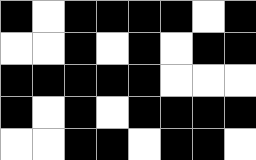[["black", "white", "black", "black", "black", "black", "white", "black"], ["white", "white", "black", "white", "black", "white", "black", "black"], ["black", "black", "black", "black", "black", "white", "white", "white"], ["black", "white", "black", "white", "black", "black", "black", "black"], ["white", "white", "black", "black", "white", "black", "black", "white"]]